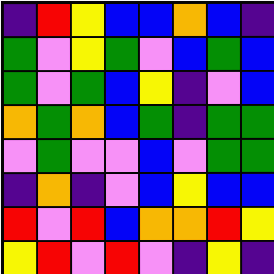[["indigo", "red", "yellow", "blue", "blue", "orange", "blue", "indigo"], ["green", "violet", "yellow", "green", "violet", "blue", "green", "blue"], ["green", "violet", "green", "blue", "yellow", "indigo", "violet", "blue"], ["orange", "green", "orange", "blue", "green", "indigo", "green", "green"], ["violet", "green", "violet", "violet", "blue", "violet", "green", "green"], ["indigo", "orange", "indigo", "violet", "blue", "yellow", "blue", "blue"], ["red", "violet", "red", "blue", "orange", "orange", "red", "yellow"], ["yellow", "red", "violet", "red", "violet", "indigo", "yellow", "indigo"]]